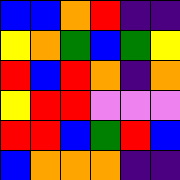[["blue", "blue", "orange", "red", "indigo", "indigo"], ["yellow", "orange", "green", "blue", "green", "yellow"], ["red", "blue", "red", "orange", "indigo", "orange"], ["yellow", "red", "red", "violet", "violet", "violet"], ["red", "red", "blue", "green", "red", "blue"], ["blue", "orange", "orange", "orange", "indigo", "indigo"]]